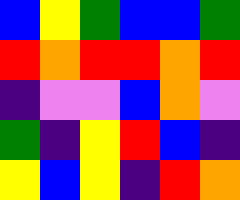[["blue", "yellow", "green", "blue", "blue", "green"], ["red", "orange", "red", "red", "orange", "red"], ["indigo", "violet", "violet", "blue", "orange", "violet"], ["green", "indigo", "yellow", "red", "blue", "indigo"], ["yellow", "blue", "yellow", "indigo", "red", "orange"]]